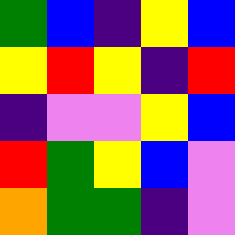[["green", "blue", "indigo", "yellow", "blue"], ["yellow", "red", "yellow", "indigo", "red"], ["indigo", "violet", "violet", "yellow", "blue"], ["red", "green", "yellow", "blue", "violet"], ["orange", "green", "green", "indigo", "violet"]]